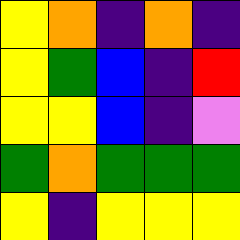[["yellow", "orange", "indigo", "orange", "indigo"], ["yellow", "green", "blue", "indigo", "red"], ["yellow", "yellow", "blue", "indigo", "violet"], ["green", "orange", "green", "green", "green"], ["yellow", "indigo", "yellow", "yellow", "yellow"]]